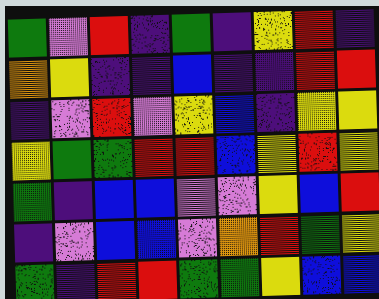[["green", "violet", "red", "indigo", "green", "indigo", "yellow", "red", "indigo"], ["orange", "yellow", "indigo", "indigo", "blue", "indigo", "indigo", "red", "red"], ["indigo", "violet", "red", "violet", "yellow", "blue", "indigo", "yellow", "yellow"], ["yellow", "green", "green", "red", "red", "blue", "yellow", "red", "yellow"], ["green", "indigo", "blue", "blue", "violet", "violet", "yellow", "blue", "red"], ["indigo", "violet", "blue", "blue", "violet", "orange", "red", "green", "yellow"], ["green", "indigo", "red", "red", "green", "green", "yellow", "blue", "blue"]]